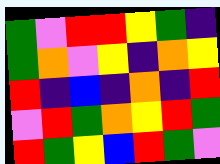[["green", "violet", "red", "red", "yellow", "green", "indigo"], ["green", "orange", "violet", "yellow", "indigo", "orange", "yellow"], ["red", "indigo", "blue", "indigo", "orange", "indigo", "red"], ["violet", "red", "green", "orange", "yellow", "red", "green"], ["red", "green", "yellow", "blue", "red", "green", "violet"]]